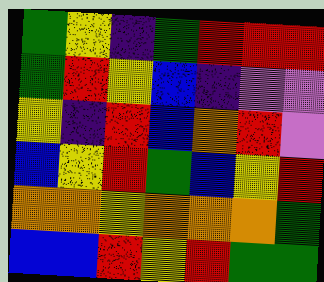[["green", "yellow", "indigo", "green", "red", "red", "red"], ["green", "red", "yellow", "blue", "indigo", "violet", "violet"], ["yellow", "indigo", "red", "blue", "orange", "red", "violet"], ["blue", "yellow", "red", "green", "blue", "yellow", "red"], ["orange", "orange", "yellow", "orange", "orange", "orange", "green"], ["blue", "blue", "red", "yellow", "red", "green", "green"]]